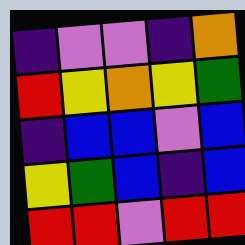[["indigo", "violet", "violet", "indigo", "orange"], ["red", "yellow", "orange", "yellow", "green"], ["indigo", "blue", "blue", "violet", "blue"], ["yellow", "green", "blue", "indigo", "blue"], ["red", "red", "violet", "red", "red"]]